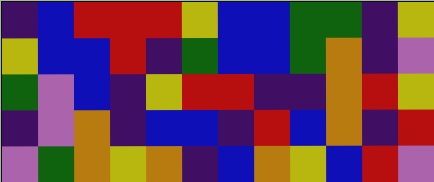[["indigo", "blue", "red", "red", "red", "yellow", "blue", "blue", "green", "green", "indigo", "yellow"], ["yellow", "blue", "blue", "red", "indigo", "green", "blue", "blue", "green", "orange", "indigo", "violet"], ["green", "violet", "blue", "indigo", "yellow", "red", "red", "indigo", "indigo", "orange", "red", "yellow"], ["indigo", "violet", "orange", "indigo", "blue", "blue", "indigo", "red", "blue", "orange", "indigo", "red"], ["violet", "green", "orange", "yellow", "orange", "indigo", "blue", "orange", "yellow", "blue", "red", "violet"]]